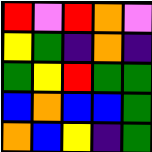[["red", "violet", "red", "orange", "violet"], ["yellow", "green", "indigo", "orange", "indigo"], ["green", "yellow", "red", "green", "green"], ["blue", "orange", "blue", "blue", "green"], ["orange", "blue", "yellow", "indigo", "green"]]